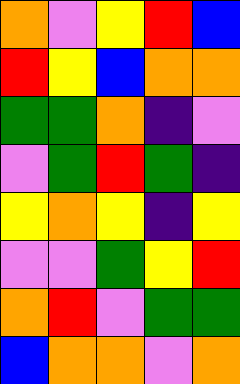[["orange", "violet", "yellow", "red", "blue"], ["red", "yellow", "blue", "orange", "orange"], ["green", "green", "orange", "indigo", "violet"], ["violet", "green", "red", "green", "indigo"], ["yellow", "orange", "yellow", "indigo", "yellow"], ["violet", "violet", "green", "yellow", "red"], ["orange", "red", "violet", "green", "green"], ["blue", "orange", "orange", "violet", "orange"]]